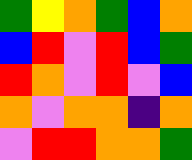[["green", "yellow", "orange", "green", "blue", "orange"], ["blue", "red", "violet", "red", "blue", "green"], ["red", "orange", "violet", "red", "violet", "blue"], ["orange", "violet", "orange", "orange", "indigo", "orange"], ["violet", "red", "red", "orange", "orange", "green"]]